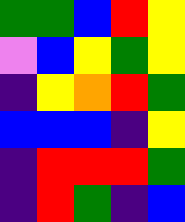[["green", "green", "blue", "red", "yellow"], ["violet", "blue", "yellow", "green", "yellow"], ["indigo", "yellow", "orange", "red", "green"], ["blue", "blue", "blue", "indigo", "yellow"], ["indigo", "red", "red", "red", "green"], ["indigo", "red", "green", "indigo", "blue"]]